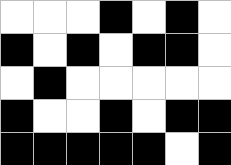[["white", "white", "white", "black", "white", "black", "white"], ["black", "white", "black", "white", "black", "black", "white"], ["white", "black", "white", "white", "white", "white", "white"], ["black", "white", "white", "black", "white", "black", "black"], ["black", "black", "black", "black", "black", "white", "black"]]